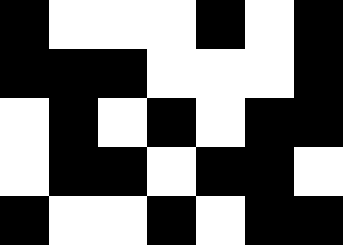[["black", "white", "white", "white", "black", "white", "black"], ["black", "black", "black", "white", "white", "white", "black"], ["white", "black", "white", "black", "white", "black", "black"], ["white", "black", "black", "white", "black", "black", "white"], ["black", "white", "white", "black", "white", "black", "black"]]